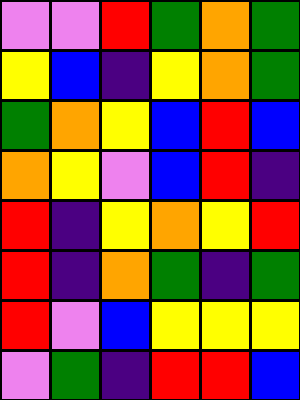[["violet", "violet", "red", "green", "orange", "green"], ["yellow", "blue", "indigo", "yellow", "orange", "green"], ["green", "orange", "yellow", "blue", "red", "blue"], ["orange", "yellow", "violet", "blue", "red", "indigo"], ["red", "indigo", "yellow", "orange", "yellow", "red"], ["red", "indigo", "orange", "green", "indigo", "green"], ["red", "violet", "blue", "yellow", "yellow", "yellow"], ["violet", "green", "indigo", "red", "red", "blue"]]